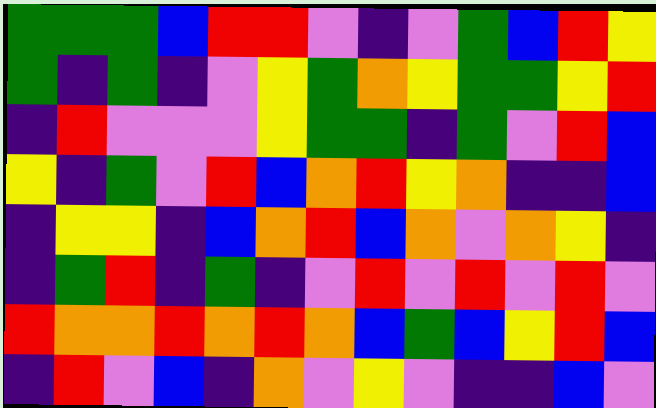[["green", "green", "green", "blue", "red", "red", "violet", "indigo", "violet", "green", "blue", "red", "yellow"], ["green", "indigo", "green", "indigo", "violet", "yellow", "green", "orange", "yellow", "green", "green", "yellow", "red"], ["indigo", "red", "violet", "violet", "violet", "yellow", "green", "green", "indigo", "green", "violet", "red", "blue"], ["yellow", "indigo", "green", "violet", "red", "blue", "orange", "red", "yellow", "orange", "indigo", "indigo", "blue"], ["indigo", "yellow", "yellow", "indigo", "blue", "orange", "red", "blue", "orange", "violet", "orange", "yellow", "indigo"], ["indigo", "green", "red", "indigo", "green", "indigo", "violet", "red", "violet", "red", "violet", "red", "violet"], ["red", "orange", "orange", "red", "orange", "red", "orange", "blue", "green", "blue", "yellow", "red", "blue"], ["indigo", "red", "violet", "blue", "indigo", "orange", "violet", "yellow", "violet", "indigo", "indigo", "blue", "violet"]]